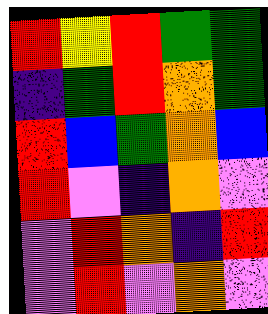[["red", "yellow", "red", "green", "green"], ["indigo", "green", "red", "orange", "green"], ["red", "blue", "green", "orange", "blue"], ["red", "violet", "indigo", "orange", "violet"], ["violet", "red", "orange", "indigo", "red"], ["violet", "red", "violet", "orange", "violet"]]